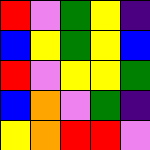[["red", "violet", "green", "yellow", "indigo"], ["blue", "yellow", "green", "yellow", "blue"], ["red", "violet", "yellow", "yellow", "green"], ["blue", "orange", "violet", "green", "indigo"], ["yellow", "orange", "red", "red", "violet"]]